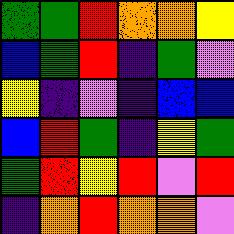[["green", "green", "red", "orange", "orange", "yellow"], ["blue", "green", "red", "indigo", "green", "violet"], ["yellow", "indigo", "violet", "indigo", "blue", "blue"], ["blue", "red", "green", "indigo", "yellow", "green"], ["green", "red", "yellow", "red", "violet", "red"], ["indigo", "orange", "red", "orange", "orange", "violet"]]